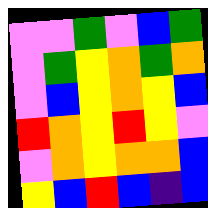[["violet", "violet", "green", "violet", "blue", "green"], ["violet", "green", "yellow", "orange", "green", "orange"], ["violet", "blue", "yellow", "orange", "yellow", "blue"], ["red", "orange", "yellow", "red", "yellow", "violet"], ["violet", "orange", "yellow", "orange", "orange", "blue"], ["yellow", "blue", "red", "blue", "indigo", "blue"]]